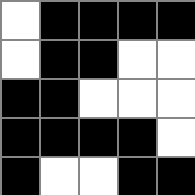[["white", "black", "black", "black", "black"], ["white", "black", "black", "white", "white"], ["black", "black", "white", "white", "white"], ["black", "black", "black", "black", "white"], ["black", "white", "white", "black", "black"]]